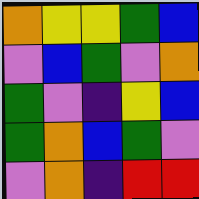[["orange", "yellow", "yellow", "green", "blue"], ["violet", "blue", "green", "violet", "orange"], ["green", "violet", "indigo", "yellow", "blue"], ["green", "orange", "blue", "green", "violet"], ["violet", "orange", "indigo", "red", "red"]]